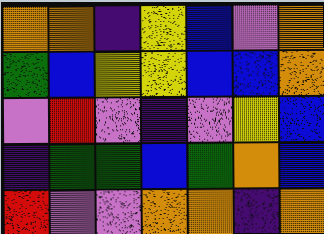[["orange", "orange", "indigo", "yellow", "blue", "violet", "orange"], ["green", "blue", "yellow", "yellow", "blue", "blue", "orange"], ["violet", "red", "violet", "indigo", "violet", "yellow", "blue"], ["indigo", "green", "green", "blue", "green", "orange", "blue"], ["red", "violet", "violet", "orange", "orange", "indigo", "orange"]]